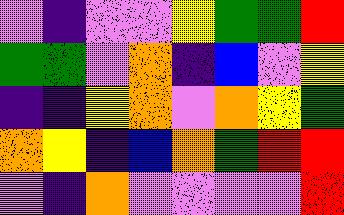[["violet", "indigo", "violet", "violet", "yellow", "green", "green", "red"], ["green", "green", "violet", "orange", "indigo", "blue", "violet", "yellow"], ["indigo", "indigo", "yellow", "orange", "violet", "orange", "yellow", "green"], ["orange", "yellow", "indigo", "blue", "orange", "green", "red", "red"], ["violet", "indigo", "orange", "violet", "violet", "violet", "violet", "red"]]